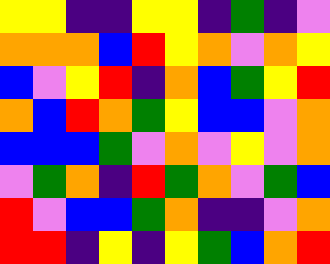[["yellow", "yellow", "indigo", "indigo", "yellow", "yellow", "indigo", "green", "indigo", "violet"], ["orange", "orange", "orange", "blue", "red", "yellow", "orange", "violet", "orange", "yellow"], ["blue", "violet", "yellow", "red", "indigo", "orange", "blue", "green", "yellow", "red"], ["orange", "blue", "red", "orange", "green", "yellow", "blue", "blue", "violet", "orange"], ["blue", "blue", "blue", "green", "violet", "orange", "violet", "yellow", "violet", "orange"], ["violet", "green", "orange", "indigo", "red", "green", "orange", "violet", "green", "blue"], ["red", "violet", "blue", "blue", "green", "orange", "indigo", "indigo", "violet", "orange"], ["red", "red", "indigo", "yellow", "indigo", "yellow", "green", "blue", "orange", "red"]]